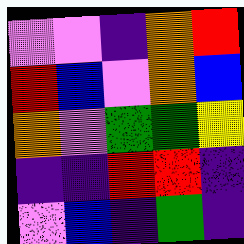[["violet", "violet", "indigo", "orange", "red"], ["red", "blue", "violet", "orange", "blue"], ["orange", "violet", "green", "green", "yellow"], ["indigo", "indigo", "red", "red", "indigo"], ["violet", "blue", "indigo", "green", "indigo"]]